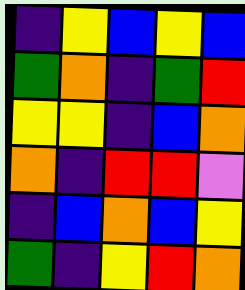[["indigo", "yellow", "blue", "yellow", "blue"], ["green", "orange", "indigo", "green", "red"], ["yellow", "yellow", "indigo", "blue", "orange"], ["orange", "indigo", "red", "red", "violet"], ["indigo", "blue", "orange", "blue", "yellow"], ["green", "indigo", "yellow", "red", "orange"]]